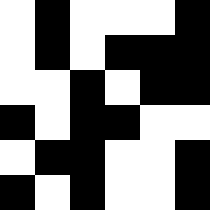[["white", "black", "white", "white", "white", "black"], ["white", "black", "white", "black", "black", "black"], ["white", "white", "black", "white", "black", "black"], ["black", "white", "black", "black", "white", "white"], ["white", "black", "black", "white", "white", "black"], ["black", "white", "black", "white", "white", "black"]]